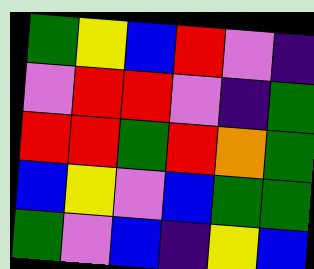[["green", "yellow", "blue", "red", "violet", "indigo"], ["violet", "red", "red", "violet", "indigo", "green"], ["red", "red", "green", "red", "orange", "green"], ["blue", "yellow", "violet", "blue", "green", "green"], ["green", "violet", "blue", "indigo", "yellow", "blue"]]